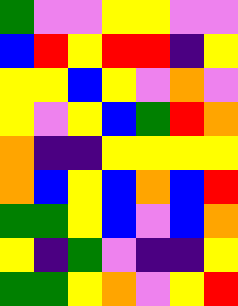[["green", "violet", "violet", "yellow", "yellow", "violet", "violet"], ["blue", "red", "yellow", "red", "red", "indigo", "yellow"], ["yellow", "yellow", "blue", "yellow", "violet", "orange", "violet"], ["yellow", "violet", "yellow", "blue", "green", "red", "orange"], ["orange", "indigo", "indigo", "yellow", "yellow", "yellow", "yellow"], ["orange", "blue", "yellow", "blue", "orange", "blue", "red"], ["green", "green", "yellow", "blue", "violet", "blue", "orange"], ["yellow", "indigo", "green", "violet", "indigo", "indigo", "yellow"], ["green", "green", "yellow", "orange", "violet", "yellow", "red"]]